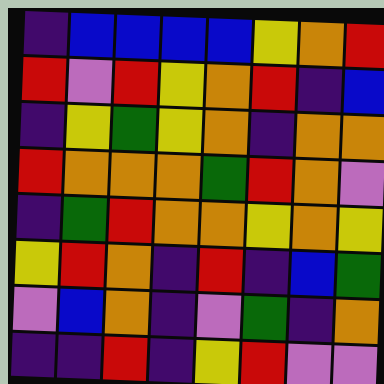[["indigo", "blue", "blue", "blue", "blue", "yellow", "orange", "red"], ["red", "violet", "red", "yellow", "orange", "red", "indigo", "blue"], ["indigo", "yellow", "green", "yellow", "orange", "indigo", "orange", "orange"], ["red", "orange", "orange", "orange", "green", "red", "orange", "violet"], ["indigo", "green", "red", "orange", "orange", "yellow", "orange", "yellow"], ["yellow", "red", "orange", "indigo", "red", "indigo", "blue", "green"], ["violet", "blue", "orange", "indigo", "violet", "green", "indigo", "orange"], ["indigo", "indigo", "red", "indigo", "yellow", "red", "violet", "violet"]]